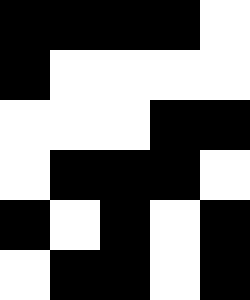[["black", "black", "black", "black", "white"], ["black", "white", "white", "white", "white"], ["white", "white", "white", "black", "black"], ["white", "black", "black", "black", "white"], ["black", "white", "black", "white", "black"], ["white", "black", "black", "white", "black"]]